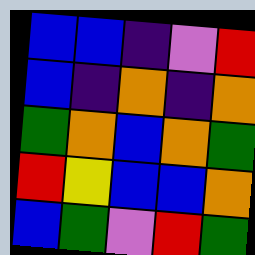[["blue", "blue", "indigo", "violet", "red"], ["blue", "indigo", "orange", "indigo", "orange"], ["green", "orange", "blue", "orange", "green"], ["red", "yellow", "blue", "blue", "orange"], ["blue", "green", "violet", "red", "green"]]